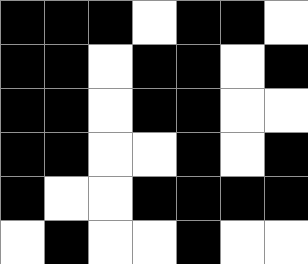[["black", "black", "black", "white", "black", "black", "white"], ["black", "black", "white", "black", "black", "white", "black"], ["black", "black", "white", "black", "black", "white", "white"], ["black", "black", "white", "white", "black", "white", "black"], ["black", "white", "white", "black", "black", "black", "black"], ["white", "black", "white", "white", "black", "white", "white"]]